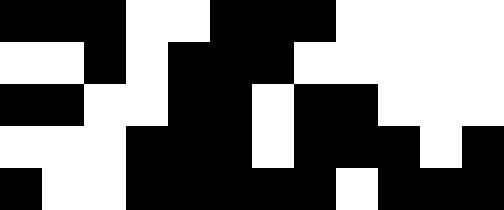[["black", "black", "black", "white", "white", "black", "black", "black", "white", "white", "white", "white"], ["white", "white", "black", "white", "black", "black", "black", "white", "white", "white", "white", "white"], ["black", "black", "white", "white", "black", "black", "white", "black", "black", "white", "white", "white"], ["white", "white", "white", "black", "black", "black", "white", "black", "black", "black", "white", "black"], ["black", "white", "white", "black", "black", "black", "black", "black", "white", "black", "black", "black"]]